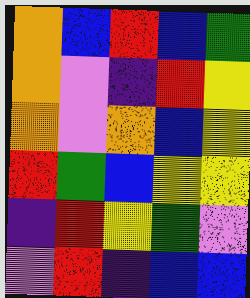[["orange", "blue", "red", "blue", "green"], ["orange", "violet", "indigo", "red", "yellow"], ["orange", "violet", "orange", "blue", "yellow"], ["red", "green", "blue", "yellow", "yellow"], ["indigo", "red", "yellow", "green", "violet"], ["violet", "red", "indigo", "blue", "blue"]]